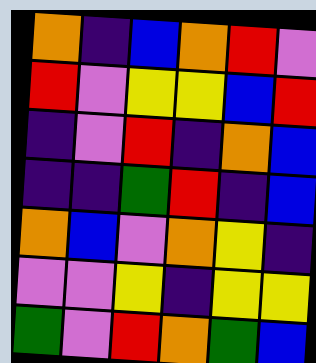[["orange", "indigo", "blue", "orange", "red", "violet"], ["red", "violet", "yellow", "yellow", "blue", "red"], ["indigo", "violet", "red", "indigo", "orange", "blue"], ["indigo", "indigo", "green", "red", "indigo", "blue"], ["orange", "blue", "violet", "orange", "yellow", "indigo"], ["violet", "violet", "yellow", "indigo", "yellow", "yellow"], ["green", "violet", "red", "orange", "green", "blue"]]